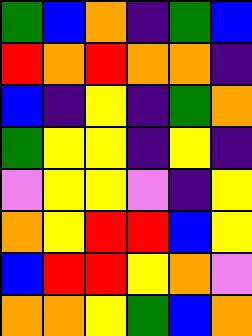[["green", "blue", "orange", "indigo", "green", "blue"], ["red", "orange", "red", "orange", "orange", "indigo"], ["blue", "indigo", "yellow", "indigo", "green", "orange"], ["green", "yellow", "yellow", "indigo", "yellow", "indigo"], ["violet", "yellow", "yellow", "violet", "indigo", "yellow"], ["orange", "yellow", "red", "red", "blue", "yellow"], ["blue", "red", "red", "yellow", "orange", "violet"], ["orange", "orange", "yellow", "green", "blue", "orange"]]